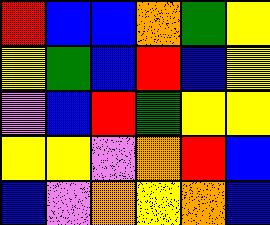[["red", "blue", "blue", "orange", "green", "yellow"], ["yellow", "green", "blue", "red", "blue", "yellow"], ["violet", "blue", "red", "green", "yellow", "yellow"], ["yellow", "yellow", "violet", "orange", "red", "blue"], ["blue", "violet", "orange", "yellow", "orange", "blue"]]